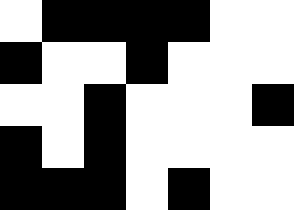[["white", "black", "black", "black", "black", "white", "white"], ["black", "white", "white", "black", "white", "white", "white"], ["white", "white", "black", "white", "white", "white", "black"], ["black", "white", "black", "white", "white", "white", "white"], ["black", "black", "black", "white", "black", "white", "white"]]